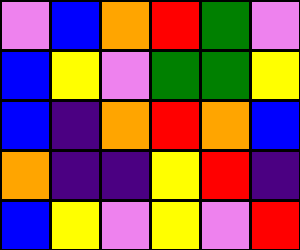[["violet", "blue", "orange", "red", "green", "violet"], ["blue", "yellow", "violet", "green", "green", "yellow"], ["blue", "indigo", "orange", "red", "orange", "blue"], ["orange", "indigo", "indigo", "yellow", "red", "indigo"], ["blue", "yellow", "violet", "yellow", "violet", "red"]]